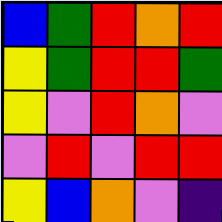[["blue", "green", "red", "orange", "red"], ["yellow", "green", "red", "red", "green"], ["yellow", "violet", "red", "orange", "violet"], ["violet", "red", "violet", "red", "red"], ["yellow", "blue", "orange", "violet", "indigo"]]